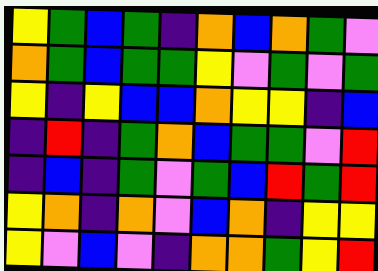[["yellow", "green", "blue", "green", "indigo", "orange", "blue", "orange", "green", "violet"], ["orange", "green", "blue", "green", "green", "yellow", "violet", "green", "violet", "green"], ["yellow", "indigo", "yellow", "blue", "blue", "orange", "yellow", "yellow", "indigo", "blue"], ["indigo", "red", "indigo", "green", "orange", "blue", "green", "green", "violet", "red"], ["indigo", "blue", "indigo", "green", "violet", "green", "blue", "red", "green", "red"], ["yellow", "orange", "indigo", "orange", "violet", "blue", "orange", "indigo", "yellow", "yellow"], ["yellow", "violet", "blue", "violet", "indigo", "orange", "orange", "green", "yellow", "red"]]